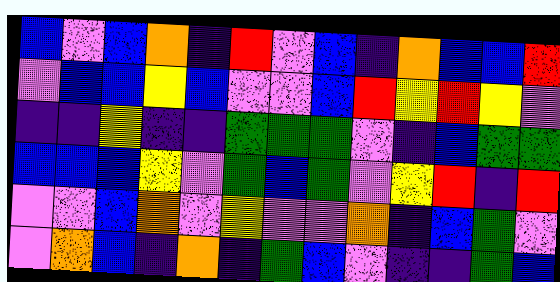[["blue", "violet", "blue", "orange", "indigo", "red", "violet", "blue", "indigo", "orange", "blue", "blue", "red"], ["violet", "blue", "blue", "yellow", "blue", "violet", "violet", "blue", "red", "yellow", "red", "yellow", "violet"], ["indigo", "indigo", "yellow", "indigo", "indigo", "green", "green", "green", "violet", "indigo", "blue", "green", "green"], ["blue", "blue", "blue", "yellow", "violet", "green", "blue", "green", "violet", "yellow", "red", "indigo", "red"], ["violet", "violet", "blue", "orange", "violet", "yellow", "violet", "violet", "orange", "indigo", "blue", "green", "violet"], ["violet", "orange", "blue", "indigo", "orange", "indigo", "green", "blue", "violet", "indigo", "indigo", "green", "blue"]]